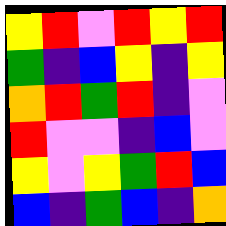[["yellow", "red", "violet", "red", "yellow", "red"], ["green", "indigo", "blue", "yellow", "indigo", "yellow"], ["orange", "red", "green", "red", "indigo", "violet"], ["red", "violet", "violet", "indigo", "blue", "violet"], ["yellow", "violet", "yellow", "green", "red", "blue"], ["blue", "indigo", "green", "blue", "indigo", "orange"]]